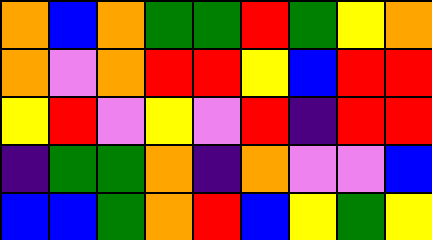[["orange", "blue", "orange", "green", "green", "red", "green", "yellow", "orange"], ["orange", "violet", "orange", "red", "red", "yellow", "blue", "red", "red"], ["yellow", "red", "violet", "yellow", "violet", "red", "indigo", "red", "red"], ["indigo", "green", "green", "orange", "indigo", "orange", "violet", "violet", "blue"], ["blue", "blue", "green", "orange", "red", "blue", "yellow", "green", "yellow"]]